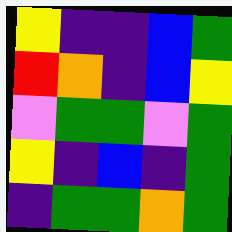[["yellow", "indigo", "indigo", "blue", "green"], ["red", "orange", "indigo", "blue", "yellow"], ["violet", "green", "green", "violet", "green"], ["yellow", "indigo", "blue", "indigo", "green"], ["indigo", "green", "green", "orange", "green"]]